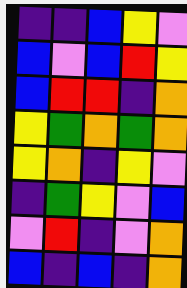[["indigo", "indigo", "blue", "yellow", "violet"], ["blue", "violet", "blue", "red", "yellow"], ["blue", "red", "red", "indigo", "orange"], ["yellow", "green", "orange", "green", "orange"], ["yellow", "orange", "indigo", "yellow", "violet"], ["indigo", "green", "yellow", "violet", "blue"], ["violet", "red", "indigo", "violet", "orange"], ["blue", "indigo", "blue", "indigo", "orange"]]